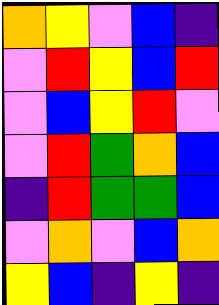[["orange", "yellow", "violet", "blue", "indigo"], ["violet", "red", "yellow", "blue", "red"], ["violet", "blue", "yellow", "red", "violet"], ["violet", "red", "green", "orange", "blue"], ["indigo", "red", "green", "green", "blue"], ["violet", "orange", "violet", "blue", "orange"], ["yellow", "blue", "indigo", "yellow", "indigo"]]